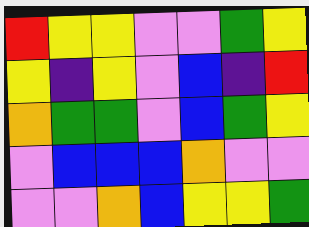[["red", "yellow", "yellow", "violet", "violet", "green", "yellow"], ["yellow", "indigo", "yellow", "violet", "blue", "indigo", "red"], ["orange", "green", "green", "violet", "blue", "green", "yellow"], ["violet", "blue", "blue", "blue", "orange", "violet", "violet"], ["violet", "violet", "orange", "blue", "yellow", "yellow", "green"]]